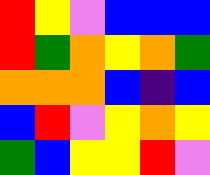[["red", "yellow", "violet", "blue", "blue", "blue"], ["red", "green", "orange", "yellow", "orange", "green"], ["orange", "orange", "orange", "blue", "indigo", "blue"], ["blue", "red", "violet", "yellow", "orange", "yellow"], ["green", "blue", "yellow", "yellow", "red", "violet"]]